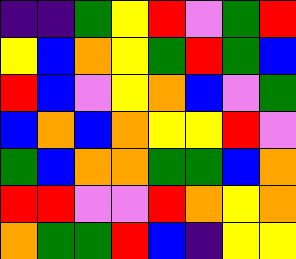[["indigo", "indigo", "green", "yellow", "red", "violet", "green", "red"], ["yellow", "blue", "orange", "yellow", "green", "red", "green", "blue"], ["red", "blue", "violet", "yellow", "orange", "blue", "violet", "green"], ["blue", "orange", "blue", "orange", "yellow", "yellow", "red", "violet"], ["green", "blue", "orange", "orange", "green", "green", "blue", "orange"], ["red", "red", "violet", "violet", "red", "orange", "yellow", "orange"], ["orange", "green", "green", "red", "blue", "indigo", "yellow", "yellow"]]